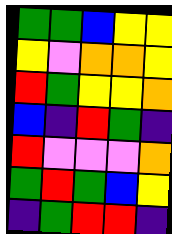[["green", "green", "blue", "yellow", "yellow"], ["yellow", "violet", "orange", "orange", "yellow"], ["red", "green", "yellow", "yellow", "orange"], ["blue", "indigo", "red", "green", "indigo"], ["red", "violet", "violet", "violet", "orange"], ["green", "red", "green", "blue", "yellow"], ["indigo", "green", "red", "red", "indigo"]]